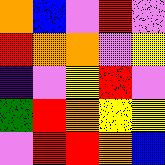[["orange", "blue", "violet", "red", "violet"], ["red", "orange", "orange", "violet", "yellow"], ["indigo", "violet", "yellow", "red", "violet"], ["green", "red", "orange", "yellow", "yellow"], ["violet", "red", "red", "orange", "blue"]]